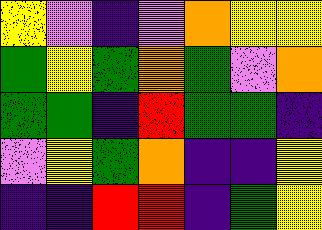[["yellow", "violet", "indigo", "violet", "orange", "yellow", "yellow"], ["green", "yellow", "green", "orange", "green", "violet", "orange"], ["green", "green", "indigo", "red", "green", "green", "indigo"], ["violet", "yellow", "green", "orange", "indigo", "indigo", "yellow"], ["indigo", "indigo", "red", "red", "indigo", "green", "yellow"]]